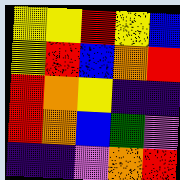[["yellow", "yellow", "red", "yellow", "blue"], ["yellow", "red", "blue", "orange", "red"], ["red", "orange", "yellow", "indigo", "indigo"], ["red", "orange", "blue", "green", "violet"], ["indigo", "indigo", "violet", "orange", "red"]]